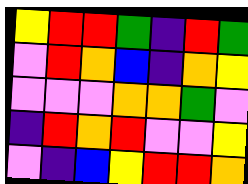[["yellow", "red", "red", "green", "indigo", "red", "green"], ["violet", "red", "orange", "blue", "indigo", "orange", "yellow"], ["violet", "violet", "violet", "orange", "orange", "green", "violet"], ["indigo", "red", "orange", "red", "violet", "violet", "yellow"], ["violet", "indigo", "blue", "yellow", "red", "red", "orange"]]